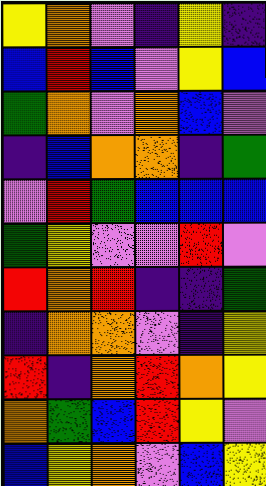[["yellow", "orange", "violet", "indigo", "yellow", "indigo"], ["blue", "red", "blue", "violet", "yellow", "blue"], ["green", "orange", "violet", "orange", "blue", "violet"], ["indigo", "blue", "orange", "orange", "indigo", "green"], ["violet", "red", "green", "blue", "blue", "blue"], ["green", "yellow", "violet", "violet", "red", "violet"], ["red", "orange", "red", "indigo", "indigo", "green"], ["indigo", "orange", "orange", "violet", "indigo", "yellow"], ["red", "indigo", "orange", "red", "orange", "yellow"], ["orange", "green", "blue", "red", "yellow", "violet"], ["blue", "yellow", "orange", "violet", "blue", "yellow"]]